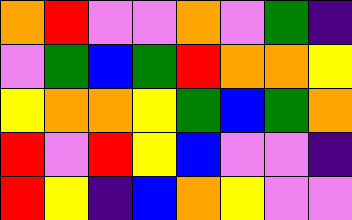[["orange", "red", "violet", "violet", "orange", "violet", "green", "indigo"], ["violet", "green", "blue", "green", "red", "orange", "orange", "yellow"], ["yellow", "orange", "orange", "yellow", "green", "blue", "green", "orange"], ["red", "violet", "red", "yellow", "blue", "violet", "violet", "indigo"], ["red", "yellow", "indigo", "blue", "orange", "yellow", "violet", "violet"]]